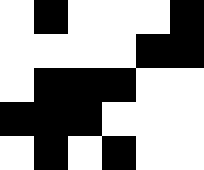[["white", "black", "white", "white", "white", "black"], ["white", "white", "white", "white", "black", "black"], ["white", "black", "black", "black", "white", "white"], ["black", "black", "black", "white", "white", "white"], ["white", "black", "white", "black", "white", "white"]]